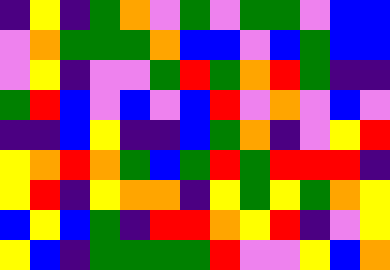[["indigo", "yellow", "indigo", "green", "orange", "violet", "green", "violet", "green", "green", "violet", "blue", "blue"], ["violet", "orange", "green", "green", "green", "orange", "blue", "blue", "violet", "blue", "green", "blue", "blue"], ["violet", "yellow", "indigo", "violet", "violet", "green", "red", "green", "orange", "red", "green", "indigo", "indigo"], ["green", "red", "blue", "violet", "blue", "violet", "blue", "red", "violet", "orange", "violet", "blue", "violet"], ["indigo", "indigo", "blue", "yellow", "indigo", "indigo", "blue", "green", "orange", "indigo", "violet", "yellow", "red"], ["yellow", "orange", "red", "orange", "green", "blue", "green", "red", "green", "red", "red", "red", "indigo"], ["yellow", "red", "indigo", "yellow", "orange", "orange", "indigo", "yellow", "green", "yellow", "green", "orange", "yellow"], ["blue", "yellow", "blue", "green", "indigo", "red", "red", "orange", "yellow", "red", "indigo", "violet", "yellow"], ["yellow", "blue", "indigo", "green", "green", "green", "green", "red", "violet", "violet", "yellow", "blue", "orange"]]